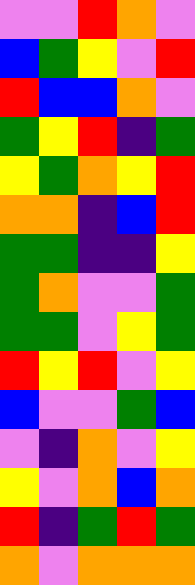[["violet", "violet", "red", "orange", "violet"], ["blue", "green", "yellow", "violet", "red"], ["red", "blue", "blue", "orange", "violet"], ["green", "yellow", "red", "indigo", "green"], ["yellow", "green", "orange", "yellow", "red"], ["orange", "orange", "indigo", "blue", "red"], ["green", "green", "indigo", "indigo", "yellow"], ["green", "orange", "violet", "violet", "green"], ["green", "green", "violet", "yellow", "green"], ["red", "yellow", "red", "violet", "yellow"], ["blue", "violet", "violet", "green", "blue"], ["violet", "indigo", "orange", "violet", "yellow"], ["yellow", "violet", "orange", "blue", "orange"], ["red", "indigo", "green", "red", "green"], ["orange", "violet", "orange", "orange", "orange"]]